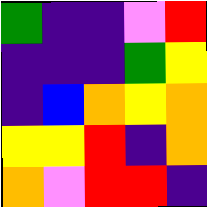[["green", "indigo", "indigo", "violet", "red"], ["indigo", "indigo", "indigo", "green", "yellow"], ["indigo", "blue", "orange", "yellow", "orange"], ["yellow", "yellow", "red", "indigo", "orange"], ["orange", "violet", "red", "red", "indigo"]]